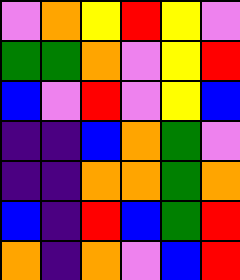[["violet", "orange", "yellow", "red", "yellow", "violet"], ["green", "green", "orange", "violet", "yellow", "red"], ["blue", "violet", "red", "violet", "yellow", "blue"], ["indigo", "indigo", "blue", "orange", "green", "violet"], ["indigo", "indigo", "orange", "orange", "green", "orange"], ["blue", "indigo", "red", "blue", "green", "red"], ["orange", "indigo", "orange", "violet", "blue", "red"]]